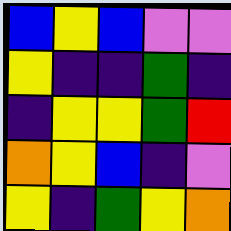[["blue", "yellow", "blue", "violet", "violet"], ["yellow", "indigo", "indigo", "green", "indigo"], ["indigo", "yellow", "yellow", "green", "red"], ["orange", "yellow", "blue", "indigo", "violet"], ["yellow", "indigo", "green", "yellow", "orange"]]